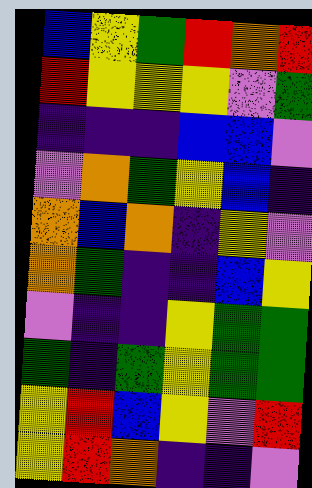[["blue", "yellow", "green", "red", "orange", "red"], ["red", "yellow", "yellow", "yellow", "violet", "green"], ["indigo", "indigo", "indigo", "blue", "blue", "violet"], ["violet", "orange", "green", "yellow", "blue", "indigo"], ["orange", "blue", "orange", "indigo", "yellow", "violet"], ["orange", "green", "indigo", "indigo", "blue", "yellow"], ["violet", "indigo", "indigo", "yellow", "green", "green"], ["green", "indigo", "green", "yellow", "green", "green"], ["yellow", "red", "blue", "yellow", "violet", "red"], ["yellow", "red", "orange", "indigo", "indigo", "violet"]]